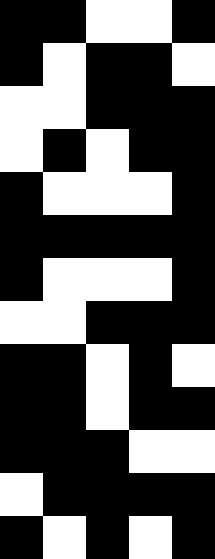[["black", "black", "white", "white", "black"], ["black", "white", "black", "black", "white"], ["white", "white", "black", "black", "black"], ["white", "black", "white", "black", "black"], ["black", "white", "white", "white", "black"], ["black", "black", "black", "black", "black"], ["black", "white", "white", "white", "black"], ["white", "white", "black", "black", "black"], ["black", "black", "white", "black", "white"], ["black", "black", "white", "black", "black"], ["black", "black", "black", "white", "white"], ["white", "black", "black", "black", "black"], ["black", "white", "black", "white", "black"]]